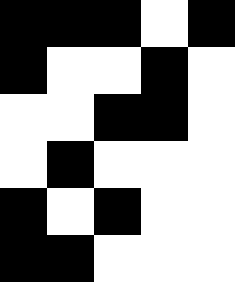[["black", "black", "black", "white", "black"], ["black", "white", "white", "black", "white"], ["white", "white", "black", "black", "white"], ["white", "black", "white", "white", "white"], ["black", "white", "black", "white", "white"], ["black", "black", "white", "white", "white"]]